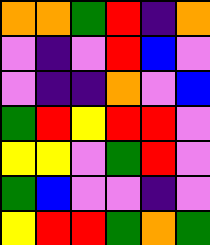[["orange", "orange", "green", "red", "indigo", "orange"], ["violet", "indigo", "violet", "red", "blue", "violet"], ["violet", "indigo", "indigo", "orange", "violet", "blue"], ["green", "red", "yellow", "red", "red", "violet"], ["yellow", "yellow", "violet", "green", "red", "violet"], ["green", "blue", "violet", "violet", "indigo", "violet"], ["yellow", "red", "red", "green", "orange", "green"]]